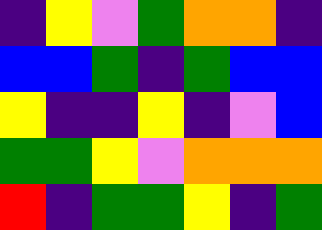[["indigo", "yellow", "violet", "green", "orange", "orange", "indigo"], ["blue", "blue", "green", "indigo", "green", "blue", "blue"], ["yellow", "indigo", "indigo", "yellow", "indigo", "violet", "blue"], ["green", "green", "yellow", "violet", "orange", "orange", "orange"], ["red", "indigo", "green", "green", "yellow", "indigo", "green"]]